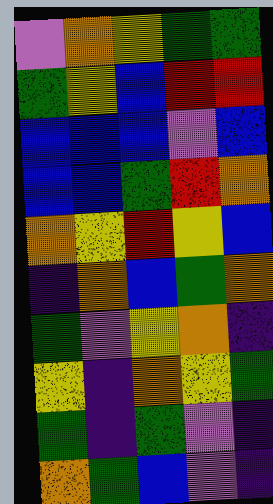[["violet", "orange", "yellow", "green", "green"], ["green", "yellow", "blue", "red", "red"], ["blue", "blue", "blue", "violet", "blue"], ["blue", "blue", "green", "red", "orange"], ["orange", "yellow", "red", "yellow", "blue"], ["indigo", "orange", "blue", "green", "orange"], ["green", "violet", "yellow", "orange", "indigo"], ["yellow", "indigo", "orange", "yellow", "green"], ["green", "indigo", "green", "violet", "indigo"], ["orange", "green", "blue", "violet", "indigo"]]